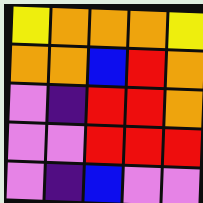[["yellow", "orange", "orange", "orange", "yellow"], ["orange", "orange", "blue", "red", "orange"], ["violet", "indigo", "red", "red", "orange"], ["violet", "violet", "red", "red", "red"], ["violet", "indigo", "blue", "violet", "violet"]]